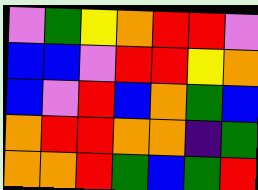[["violet", "green", "yellow", "orange", "red", "red", "violet"], ["blue", "blue", "violet", "red", "red", "yellow", "orange"], ["blue", "violet", "red", "blue", "orange", "green", "blue"], ["orange", "red", "red", "orange", "orange", "indigo", "green"], ["orange", "orange", "red", "green", "blue", "green", "red"]]